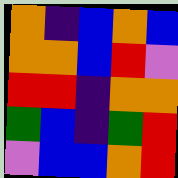[["orange", "indigo", "blue", "orange", "blue"], ["orange", "orange", "blue", "red", "violet"], ["red", "red", "indigo", "orange", "orange"], ["green", "blue", "indigo", "green", "red"], ["violet", "blue", "blue", "orange", "red"]]